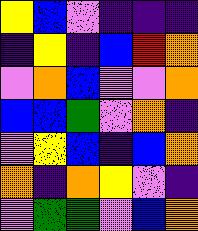[["yellow", "blue", "violet", "indigo", "indigo", "indigo"], ["indigo", "yellow", "indigo", "blue", "red", "orange"], ["violet", "orange", "blue", "violet", "violet", "orange"], ["blue", "blue", "green", "violet", "orange", "indigo"], ["violet", "yellow", "blue", "indigo", "blue", "orange"], ["orange", "indigo", "orange", "yellow", "violet", "indigo"], ["violet", "green", "green", "violet", "blue", "orange"]]